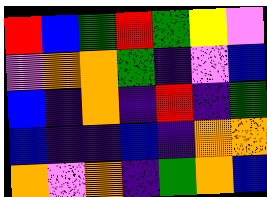[["red", "blue", "green", "red", "green", "yellow", "violet"], ["violet", "orange", "orange", "green", "indigo", "violet", "blue"], ["blue", "indigo", "orange", "indigo", "red", "indigo", "green"], ["blue", "indigo", "indigo", "blue", "indigo", "orange", "orange"], ["orange", "violet", "orange", "indigo", "green", "orange", "blue"]]